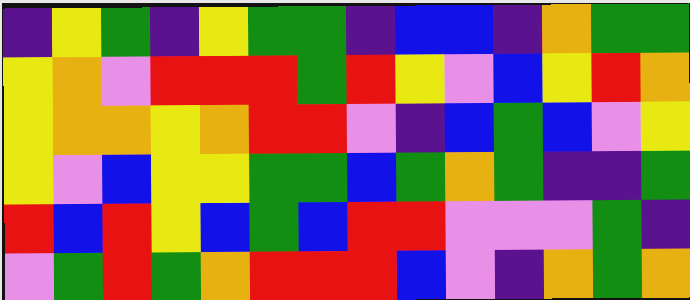[["indigo", "yellow", "green", "indigo", "yellow", "green", "green", "indigo", "blue", "blue", "indigo", "orange", "green", "green"], ["yellow", "orange", "violet", "red", "red", "red", "green", "red", "yellow", "violet", "blue", "yellow", "red", "orange"], ["yellow", "orange", "orange", "yellow", "orange", "red", "red", "violet", "indigo", "blue", "green", "blue", "violet", "yellow"], ["yellow", "violet", "blue", "yellow", "yellow", "green", "green", "blue", "green", "orange", "green", "indigo", "indigo", "green"], ["red", "blue", "red", "yellow", "blue", "green", "blue", "red", "red", "violet", "violet", "violet", "green", "indigo"], ["violet", "green", "red", "green", "orange", "red", "red", "red", "blue", "violet", "indigo", "orange", "green", "orange"]]